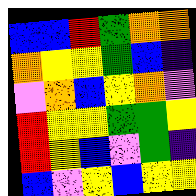[["blue", "blue", "red", "green", "orange", "orange"], ["orange", "yellow", "yellow", "green", "blue", "indigo"], ["violet", "orange", "blue", "yellow", "orange", "violet"], ["red", "yellow", "yellow", "green", "green", "yellow"], ["red", "yellow", "blue", "violet", "green", "indigo"], ["blue", "violet", "yellow", "blue", "yellow", "yellow"]]